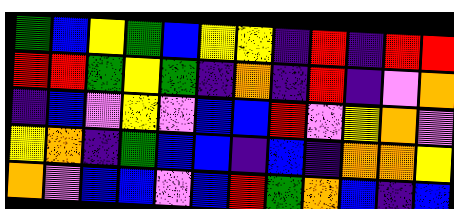[["green", "blue", "yellow", "green", "blue", "yellow", "yellow", "indigo", "red", "indigo", "red", "red"], ["red", "red", "green", "yellow", "green", "indigo", "orange", "indigo", "red", "indigo", "violet", "orange"], ["indigo", "blue", "violet", "yellow", "violet", "blue", "blue", "red", "violet", "yellow", "orange", "violet"], ["yellow", "orange", "indigo", "green", "blue", "blue", "indigo", "blue", "indigo", "orange", "orange", "yellow"], ["orange", "violet", "blue", "blue", "violet", "blue", "red", "green", "orange", "blue", "indigo", "blue"]]